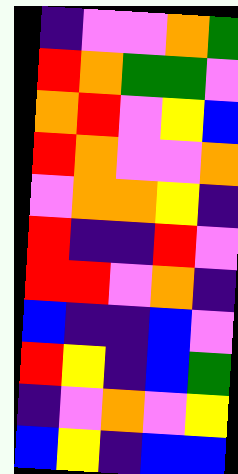[["indigo", "violet", "violet", "orange", "green"], ["red", "orange", "green", "green", "violet"], ["orange", "red", "violet", "yellow", "blue"], ["red", "orange", "violet", "violet", "orange"], ["violet", "orange", "orange", "yellow", "indigo"], ["red", "indigo", "indigo", "red", "violet"], ["red", "red", "violet", "orange", "indigo"], ["blue", "indigo", "indigo", "blue", "violet"], ["red", "yellow", "indigo", "blue", "green"], ["indigo", "violet", "orange", "violet", "yellow"], ["blue", "yellow", "indigo", "blue", "blue"]]